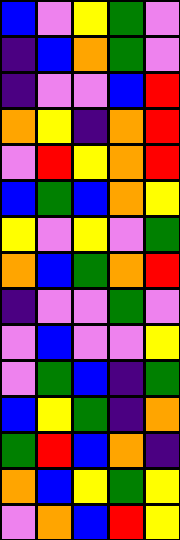[["blue", "violet", "yellow", "green", "violet"], ["indigo", "blue", "orange", "green", "violet"], ["indigo", "violet", "violet", "blue", "red"], ["orange", "yellow", "indigo", "orange", "red"], ["violet", "red", "yellow", "orange", "red"], ["blue", "green", "blue", "orange", "yellow"], ["yellow", "violet", "yellow", "violet", "green"], ["orange", "blue", "green", "orange", "red"], ["indigo", "violet", "violet", "green", "violet"], ["violet", "blue", "violet", "violet", "yellow"], ["violet", "green", "blue", "indigo", "green"], ["blue", "yellow", "green", "indigo", "orange"], ["green", "red", "blue", "orange", "indigo"], ["orange", "blue", "yellow", "green", "yellow"], ["violet", "orange", "blue", "red", "yellow"]]